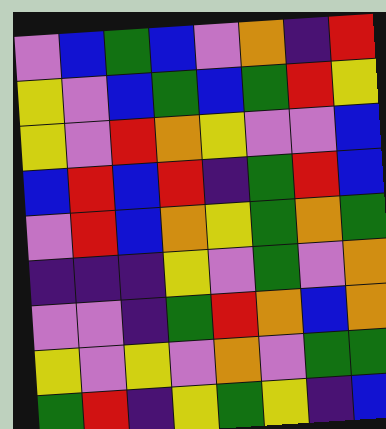[["violet", "blue", "green", "blue", "violet", "orange", "indigo", "red"], ["yellow", "violet", "blue", "green", "blue", "green", "red", "yellow"], ["yellow", "violet", "red", "orange", "yellow", "violet", "violet", "blue"], ["blue", "red", "blue", "red", "indigo", "green", "red", "blue"], ["violet", "red", "blue", "orange", "yellow", "green", "orange", "green"], ["indigo", "indigo", "indigo", "yellow", "violet", "green", "violet", "orange"], ["violet", "violet", "indigo", "green", "red", "orange", "blue", "orange"], ["yellow", "violet", "yellow", "violet", "orange", "violet", "green", "green"], ["green", "red", "indigo", "yellow", "green", "yellow", "indigo", "blue"]]